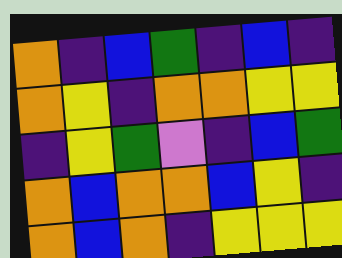[["orange", "indigo", "blue", "green", "indigo", "blue", "indigo"], ["orange", "yellow", "indigo", "orange", "orange", "yellow", "yellow"], ["indigo", "yellow", "green", "violet", "indigo", "blue", "green"], ["orange", "blue", "orange", "orange", "blue", "yellow", "indigo"], ["orange", "blue", "orange", "indigo", "yellow", "yellow", "yellow"]]